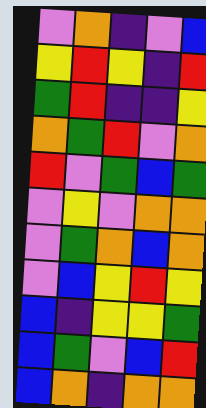[["violet", "orange", "indigo", "violet", "blue"], ["yellow", "red", "yellow", "indigo", "red"], ["green", "red", "indigo", "indigo", "yellow"], ["orange", "green", "red", "violet", "orange"], ["red", "violet", "green", "blue", "green"], ["violet", "yellow", "violet", "orange", "orange"], ["violet", "green", "orange", "blue", "orange"], ["violet", "blue", "yellow", "red", "yellow"], ["blue", "indigo", "yellow", "yellow", "green"], ["blue", "green", "violet", "blue", "red"], ["blue", "orange", "indigo", "orange", "orange"]]